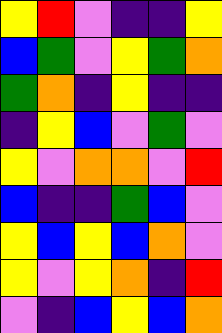[["yellow", "red", "violet", "indigo", "indigo", "yellow"], ["blue", "green", "violet", "yellow", "green", "orange"], ["green", "orange", "indigo", "yellow", "indigo", "indigo"], ["indigo", "yellow", "blue", "violet", "green", "violet"], ["yellow", "violet", "orange", "orange", "violet", "red"], ["blue", "indigo", "indigo", "green", "blue", "violet"], ["yellow", "blue", "yellow", "blue", "orange", "violet"], ["yellow", "violet", "yellow", "orange", "indigo", "red"], ["violet", "indigo", "blue", "yellow", "blue", "orange"]]